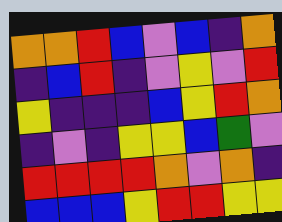[["orange", "orange", "red", "blue", "violet", "blue", "indigo", "orange"], ["indigo", "blue", "red", "indigo", "violet", "yellow", "violet", "red"], ["yellow", "indigo", "indigo", "indigo", "blue", "yellow", "red", "orange"], ["indigo", "violet", "indigo", "yellow", "yellow", "blue", "green", "violet"], ["red", "red", "red", "red", "orange", "violet", "orange", "indigo"], ["blue", "blue", "blue", "yellow", "red", "red", "yellow", "yellow"]]